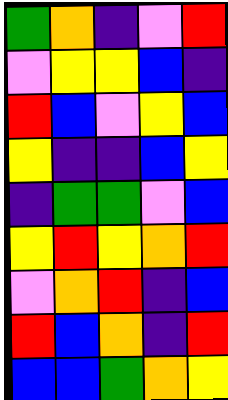[["green", "orange", "indigo", "violet", "red"], ["violet", "yellow", "yellow", "blue", "indigo"], ["red", "blue", "violet", "yellow", "blue"], ["yellow", "indigo", "indigo", "blue", "yellow"], ["indigo", "green", "green", "violet", "blue"], ["yellow", "red", "yellow", "orange", "red"], ["violet", "orange", "red", "indigo", "blue"], ["red", "blue", "orange", "indigo", "red"], ["blue", "blue", "green", "orange", "yellow"]]